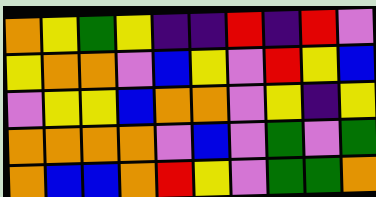[["orange", "yellow", "green", "yellow", "indigo", "indigo", "red", "indigo", "red", "violet"], ["yellow", "orange", "orange", "violet", "blue", "yellow", "violet", "red", "yellow", "blue"], ["violet", "yellow", "yellow", "blue", "orange", "orange", "violet", "yellow", "indigo", "yellow"], ["orange", "orange", "orange", "orange", "violet", "blue", "violet", "green", "violet", "green"], ["orange", "blue", "blue", "orange", "red", "yellow", "violet", "green", "green", "orange"]]